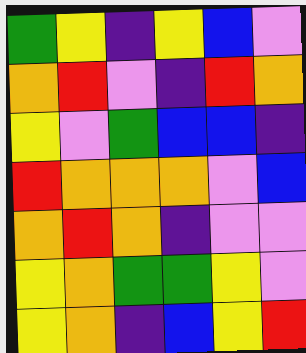[["green", "yellow", "indigo", "yellow", "blue", "violet"], ["orange", "red", "violet", "indigo", "red", "orange"], ["yellow", "violet", "green", "blue", "blue", "indigo"], ["red", "orange", "orange", "orange", "violet", "blue"], ["orange", "red", "orange", "indigo", "violet", "violet"], ["yellow", "orange", "green", "green", "yellow", "violet"], ["yellow", "orange", "indigo", "blue", "yellow", "red"]]